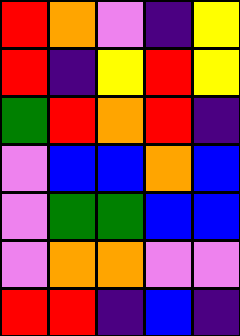[["red", "orange", "violet", "indigo", "yellow"], ["red", "indigo", "yellow", "red", "yellow"], ["green", "red", "orange", "red", "indigo"], ["violet", "blue", "blue", "orange", "blue"], ["violet", "green", "green", "blue", "blue"], ["violet", "orange", "orange", "violet", "violet"], ["red", "red", "indigo", "blue", "indigo"]]